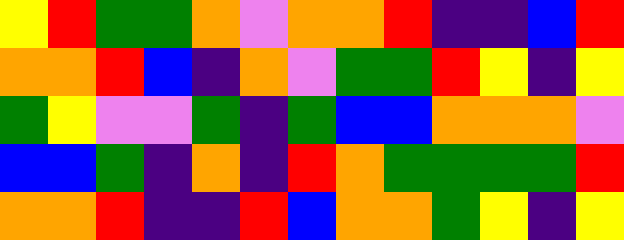[["yellow", "red", "green", "green", "orange", "violet", "orange", "orange", "red", "indigo", "indigo", "blue", "red"], ["orange", "orange", "red", "blue", "indigo", "orange", "violet", "green", "green", "red", "yellow", "indigo", "yellow"], ["green", "yellow", "violet", "violet", "green", "indigo", "green", "blue", "blue", "orange", "orange", "orange", "violet"], ["blue", "blue", "green", "indigo", "orange", "indigo", "red", "orange", "green", "green", "green", "green", "red"], ["orange", "orange", "red", "indigo", "indigo", "red", "blue", "orange", "orange", "green", "yellow", "indigo", "yellow"]]